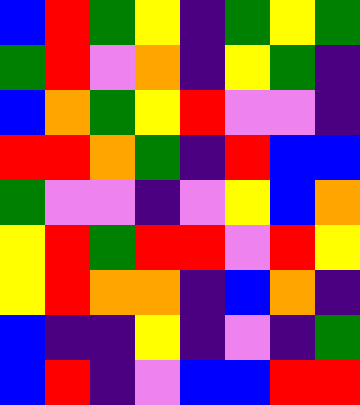[["blue", "red", "green", "yellow", "indigo", "green", "yellow", "green"], ["green", "red", "violet", "orange", "indigo", "yellow", "green", "indigo"], ["blue", "orange", "green", "yellow", "red", "violet", "violet", "indigo"], ["red", "red", "orange", "green", "indigo", "red", "blue", "blue"], ["green", "violet", "violet", "indigo", "violet", "yellow", "blue", "orange"], ["yellow", "red", "green", "red", "red", "violet", "red", "yellow"], ["yellow", "red", "orange", "orange", "indigo", "blue", "orange", "indigo"], ["blue", "indigo", "indigo", "yellow", "indigo", "violet", "indigo", "green"], ["blue", "red", "indigo", "violet", "blue", "blue", "red", "red"]]